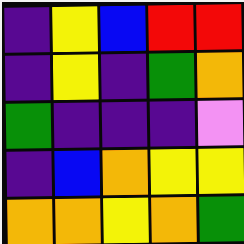[["indigo", "yellow", "blue", "red", "red"], ["indigo", "yellow", "indigo", "green", "orange"], ["green", "indigo", "indigo", "indigo", "violet"], ["indigo", "blue", "orange", "yellow", "yellow"], ["orange", "orange", "yellow", "orange", "green"]]